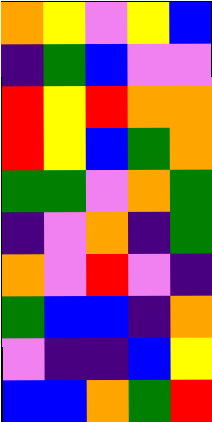[["orange", "yellow", "violet", "yellow", "blue"], ["indigo", "green", "blue", "violet", "violet"], ["red", "yellow", "red", "orange", "orange"], ["red", "yellow", "blue", "green", "orange"], ["green", "green", "violet", "orange", "green"], ["indigo", "violet", "orange", "indigo", "green"], ["orange", "violet", "red", "violet", "indigo"], ["green", "blue", "blue", "indigo", "orange"], ["violet", "indigo", "indigo", "blue", "yellow"], ["blue", "blue", "orange", "green", "red"]]